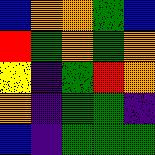[["blue", "orange", "orange", "green", "blue"], ["red", "green", "orange", "green", "orange"], ["yellow", "indigo", "green", "red", "orange"], ["orange", "indigo", "green", "green", "indigo"], ["blue", "indigo", "green", "green", "green"]]